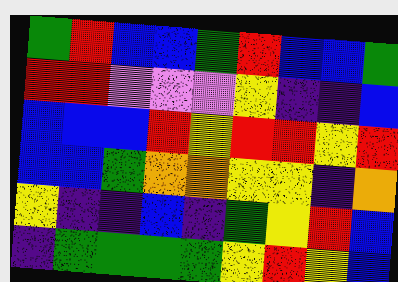[["green", "red", "blue", "blue", "green", "red", "blue", "blue", "green"], ["red", "red", "violet", "violet", "violet", "yellow", "indigo", "indigo", "blue"], ["blue", "blue", "blue", "red", "yellow", "red", "red", "yellow", "red"], ["blue", "blue", "green", "orange", "orange", "yellow", "yellow", "indigo", "orange"], ["yellow", "indigo", "indigo", "blue", "indigo", "green", "yellow", "red", "blue"], ["indigo", "green", "green", "green", "green", "yellow", "red", "yellow", "blue"]]